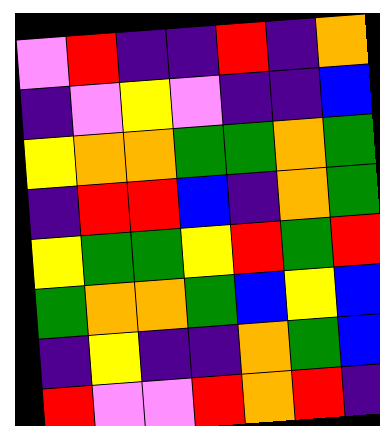[["violet", "red", "indigo", "indigo", "red", "indigo", "orange"], ["indigo", "violet", "yellow", "violet", "indigo", "indigo", "blue"], ["yellow", "orange", "orange", "green", "green", "orange", "green"], ["indigo", "red", "red", "blue", "indigo", "orange", "green"], ["yellow", "green", "green", "yellow", "red", "green", "red"], ["green", "orange", "orange", "green", "blue", "yellow", "blue"], ["indigo", "yellow", "indigo", "indigo", "orange", "green", "blue"], ["red", "violet", "violet", "red", "orange", "red", "indigo"]]